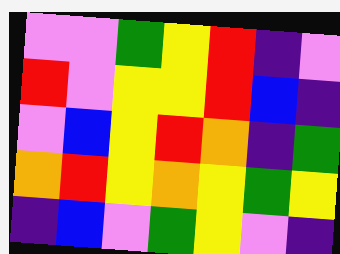[["violet", "violet", "green", "yellow", "red", "indigo", "violet"], ["red", "violet", "yellow", "yellow", "red", "blue", "indigo"], ["violet", "blue", "yellow", "red", "orange", "indigo", "green"], ["orange", "red", "yellow", "orange", "yellow", "green", "yellow"], ["indigo", "blue", "violet", "green", "yellow", "violet", "indigo"]]